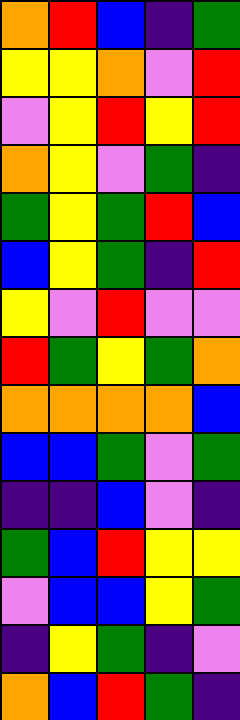[["orange", "red", "blue", "indigo", "green"], ["yellow", "yellow", "orange", "violet", "red"], ["violet", "yellow", "red", "yellow", "red"], ["orange", "yellow", "violet", "green", "indigo"], ["green", "yellow", "green", "red", "blue"], ["blue", "yellow", "green", "indigo", "red"], ["yellow", "violet", "red", "violet", "violet"], ["red", "green", "yellow", "green", "orange"], ["orange", "orange", "orange", "orange", "blue"], ["blue", "blue", "green", "violet", "green"], ["indigo", "indigo", "blue", "violet", "indigo"], ["green", "blue", "red", "yellow", "yellow"], ["violet", "blue", "blue", "yellow", "green"], ["indigo", "yellow", "green", "indigo", "violet"], ["orange", "blue", "red", "green", "indigo"]]